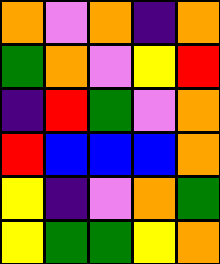[["orange", "violet", "orange", "indigo", "orange"], ["green", "orange", "violet", "yellow", "red"], ["indigo", "red", "green", "violet", "orange"], ["red", "blue", "blue", "blue", "orange"], ["yellow", "indigo", "violet", "orange", "green"], ["yellow", "green", "green", "yellow", "orange"]]